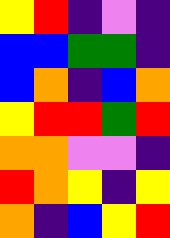[["yellow", "red", "indigo", "violet", "indigo"], ["blue", "blue", "green", "green", "indigo"], ["blue", "orange", "indigo", "blue", "orange"], ["yellow", "red", "red", "green", "red"], ["orange", "orange", "violet", "violet", "indigo"], ["red", "orange", "yellow", "indigo", "yellow"], ["orange", "indigo", "blue", "yellow", "red"]]